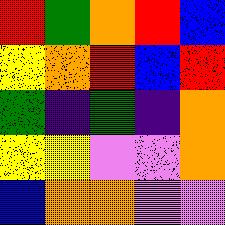[["red", "green", "orange", "red", "blue"], ["yellow", "orange", "red", "blue", "red"], ["green", "indigo", "green", "indigo", "orange"], ["yellow", "yellow", "violet", "violet", "orange"], ["blue", "orange", "orange", "violet", "violet"]]